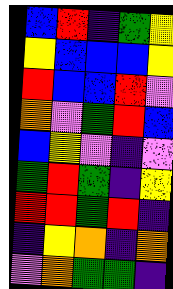[["blue", "red", "indigo", "green", "yellow"], ["yellow", "blue", "blue", "blue", "yellow"], ["red", "blue", "blue", "red", "violet"], ["orange", "violet", "green", "red", "blue"], ["blue", "yellow", "violet", "indigo", "violet"], ["green", "red", "green", "indigo", "yellow"], ["red", "red", "green", "red", "indigo"], ["indigo", "yellow", "orange", "indigo", "orange"], ["violet", "orange", "green", "green", "indigo"]]